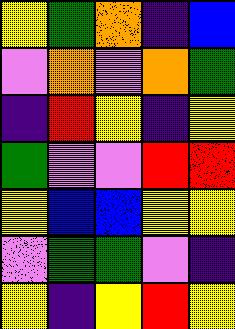[["yellow", "green", "orange", "indigo", "blue"], ["violet", "orange", "violet", "orange", "green"], ["indigo", "red", "yellow", "indigo", "yellow"], ["green", "violet", "violet", "red", "red"], ["yellow", "blue", "blue", "yellow", "yellow"], ["violet", "green", "green", "violet", "indigo"], ["yellow", "indigo", "yellow", "red", "yellow"]]